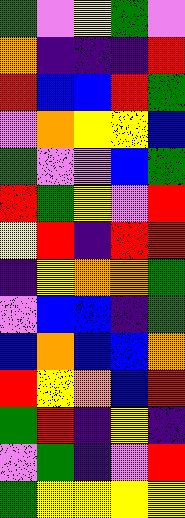[["green", "violet", "yellow", "green", "violet"], ["orange", "indigo", "indigo", "indigo", "red"], ["red", "blue", "blue", "red", "green"], ["violet", "orange", "yellow", "yellow", "blue"], ["green", "violet", "violet", "blue", "green"], ["red", "green", "yellow", "violet", "red"], ["yellow", "red", "indigo", "red", "red"], ["indigo", "yellow", "orange", "orange", "green"], ["violet", "blue", "blue", "indigo", "green"], ["blue", "orange", "blue", "blue", "orange"], ["red", "yellow", "orange", "blue", "red"], ["green", "red", "indigo", "yellow", "indigo"], ["violet", "green", "indigo", "violet", "red"], ["green", "yellow", "yellow", "yellow", "yellow"]]